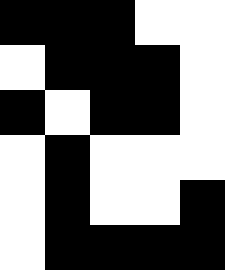[["black", "black", "black", "white", "white"], ["white", "black", "black", "black", "white"], ["black", "white", "black", "black", "white"], ["white", "black", "white", "white", "white"], ["white", "black", "white", "white", "black"], ["white", "black", "black", "black", "black"]]